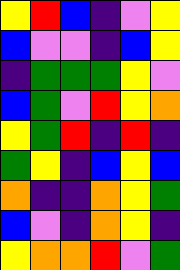[["yellow", "red", "blue", "indigo", "violet", "yellow"], ["blue", "violet", "violet", "indigo", "blue", "yellow"], ["indigo", "green", "green", "green", "yellow", "violet"], ["blue", "green", "violet", "red", "yellow", "orange"], ["yellow", "green", "red", "indigo", "red", "indigo"], ["green", "yellow", "indigo", "blue", "yellow", "blue"], ["orange", "indigo", "indigo", "orange", "yellow", "green"], ["blue", "violet", "indigo", "orange", "yellow", "indigo"], ["yellow", "orange", "orange", "red", "violet", "green"]]